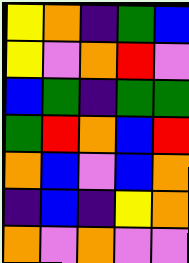[["yellow", "orange", "indigo", "green", "blue"], ["yellow", "violet", "orange", "red", "violet"], ["blue", "green", "indigo", "green", "green"], ["green", "red", "orange", "blue", "red"], ["orange", "blue", "violet", "blue", "orange"], ["indigo", "blue", "indigo", "yellow", "orange"], ["orange", "violet", "orange", "violet", "violet"]]